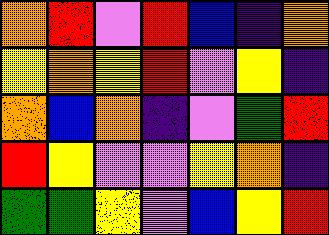[["orange", "red", "violet", "red", "blue", "indigo", "orange"], ["yellow", "orange", "yellow", "red", "violet", "yellow", "indigo"], ["orange", "blue", "orange", "indigo", "violet", "green", "red"], ["red", "yellow", "violet", "violet", "yellow", "orange", "indigo"], ["green", "green", "yellow", "violet", "blue", "yellow", "red"]]